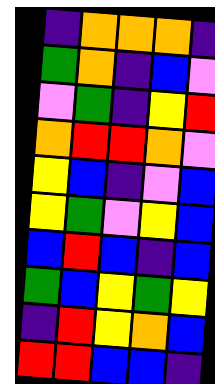[["indigo", "orange", "orange", "orange", "indigo"], ["green", "orange", "indigo", "blue", "violet"], ["violet", "green", "indigo", "yellow", "red"], ["orange", "red", "red", "orange", "violet"], ["yellow", "blue", "indigo", "violet", "blue"], ["yellow", "green", "violet", "yellow", "blue"], ["blue", "red", "blue", "indigo", "blue"], ["green", "blue", "yellow", "green", "yellow"], ["indigo", "red", "yellow", "orange", "blue"], ["red", "red", "blue", "blue", "indigo"]]